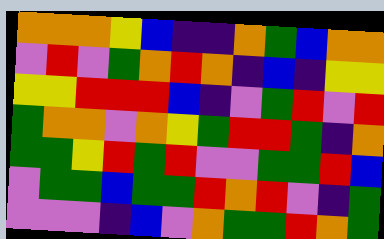[["orange", "orange", "orange", "yellow", "blue", "indigo", "indigo", "orange", "green", "blue", "orange", "orange"], ["violet", "red", "violet", "green", "orange", "red", "orange", "indigo", "blue", "indigo", "yellow", "yellow"], ["yellow", "yellow", "red", "red", "red", "blue", "indigo", "violet", "green", "red", "violet", "red"], ["green", "orange", "orange", "violet", "orange", "yellow", "green", "red", "red", "green", "indigo", "orange"], ["green", "green", "yellow", "red", "green", "red", "violet", "violet", "green", "green", "red", "blue"], ["violet", "green", "green", "blue", "green", "green", "red", "orange", "red", "violet", "indigo", "green"], ["violet", "violet", "violet", "indigo", "blue", "violet", "orange", "green", "green", "red", "orange", "green"]]